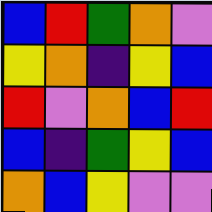[["blue", "red", "green", "orange", "violet"], ["yellow", "orange", "indigo", "yellow", "blue"], ["red", "violet", "orange", "blue", "red"], ["blue", "indigo", "green", "yellow", "blue"], ["orange", "blue", "yellow", "violet", "violet"]]